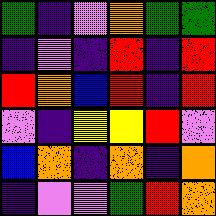[["green", "indigo", "violet", "orange", "green", "green"], ["indigo", "violet", "indigo", "red", "indigo", "red"], ["red", "orange", "blue", "red", "indigo", "red"], ["violet", "indigo", "yellow", "yellow", "red", "violet"], ["blue", "orange", "indigo", "orange", "indigo", "orange"], ["indigo", "violet", "violet", "green", "red", "orange"]]